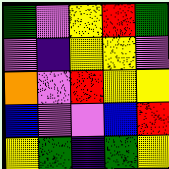[["green", "violet", "yellow", "red", "green"], ["violet", "indigo", "yellow", "yellow", "violet"], ["orange", "violet", "red", "yellow", "yellow"], ["blue", "violet", "violet", "blue", "red"], ["yellow", "green", "indigo", "green", "yellow"]]